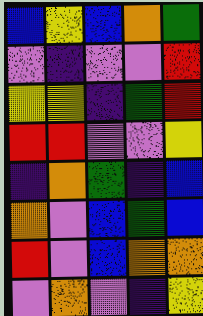[["blue", "yellow", "blue", "orange", "green"], ["violet", "indigo", "violet", "violet", "red"], ["yellow", "yellow", "indigo", "green", "red"], ["red", "red", "violet", "violet", "yellow"], ["indigo", "orange", "green", "indigo", "blue"], ["orange", "violet", "blue", "green", "blue"], ["red", "violet", "blue", "orange", "orange"], ["violet", "orange", "violet", "indigo", "yellow"]]